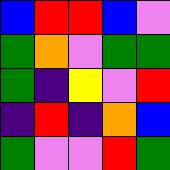[["blue", "red", "red", "blue", "violet"], ["green", "orange", "violet", "green", "green"], ["green", "indigo", "yellow", "violet", "red"], ["indigo", "red", "indigo", "orange", "blue"], ["green", "violet", "violet", "red", "green"]]